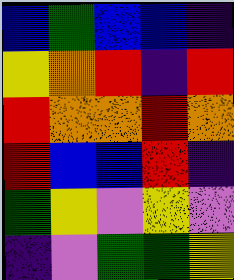[["blue", "green", "blue", "blue", "indigo"], ["yellow", "orange", "red", "indigo", "red"], ["red", "orange", "orange", "red", "orange"], ["red", "blue", "blue", "red", "indigo"], ["green", "yellow", "violet", "yellow", "violet"], ["indigo", "violet", "green", "green", "yellow"]]